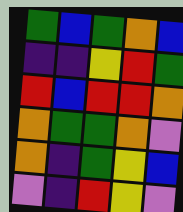[["green", "blue", "green", "orange", "blue"], ["indigo", "indigo", "yellow", "red", "green"], ["red", "blue", "red", "red", "orange"], ["orange", "green", "green", "orange", "violet"], ["orange", "indigo", "green", "yellow", "blue"], ["violet", "indigo", "red", "yellow", "violet"]]